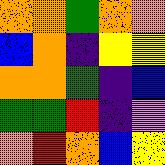[["orange", "orange", "green", "orange", "orange"], ["blue", "orange", "indigo", "yellow", "yellow"], ["orange", "orange", "green", "indigo", "blue"], ["green", "green", "red", "indigo", "violet"], ["orange", "red", "orange", "blue", "yellow"]]